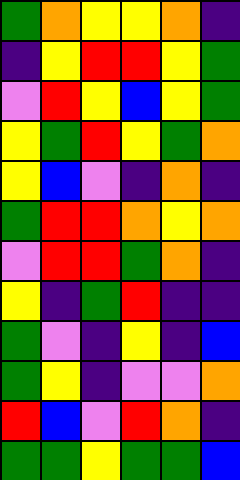[["green", "orange", "yellow", "yellow", "orange", "indigo"], ["indigo", "yellow", "red", "red", "yellow", "green"], ["violet", "red", "yellow", "blue", "yellow", "green"], ["yellow", "green", "red", "yellow", "green", "orange"], ["yellow", "blue", "violet", "indigo", "orange", "indigo"], ["green", "red", "red", "orange", "yellow", "orange"], ["violet", "red", "red", "green", "orange", "indigo"], ["yellow", "indigo", "green", "red", "indigo", "indigo"], ["green", "violet", "indigo", "yellow", "indigo", "blue"], ["green", "yellow", "indigo", "violet", "violet", "orange"], ["red", "blue", "violet", "red", "orange", "indigo"], ["green", "green", "yellow", "green", "green", "blue"]]